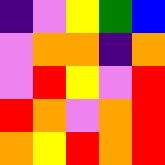[["indigo", "violet", "yellow", "green", "blue"], ["violet", "orange", "orange", "indigo", "orange"], ["violet", "red", "yellow", "violet", "red"], ["red", "orange", "violet", "orange", "red"], ["orange", "yellow", "red", "orange", "red"]]